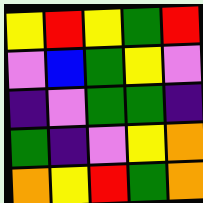[["yellow", "red", "yellow", "green", "red"], ["violet", "blue", "green", "yellow", "violet"], ["indigo", "violet", "green", "green", "indigo"], ["green", "indigo", "violet", "yellow", "orange"], ["orange", "yellow", "red", "green", "orange"]]